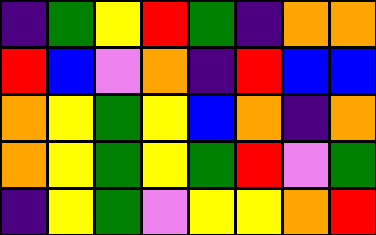[["indigo", "green", "yellow", "red", "green", "indigo", "orange", "orange"], ["red", "blue", "violet", "orange", "indigo", "red", "blue", "blue"], ["orange", "yellow", "green", "yellow", "blue", "orange", "indigo", "orange"], ["orange", "yellow", "green", "yellow", "green", "red", "violet", "green"], ["indigo", "yellow", "green", "violet", "yellow", "yellow", "orange", "red"]]